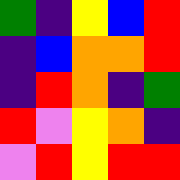[["green", "indigo", "yellow", "blue", "red"], ["indigo", "blue", "orange", "orange", "red"], ["indigo", "red", "orange", "indigo", "green"], ["red", "violet", "yellow", "orange", "indigo"], ["violet", "red", "yellow", "red", "red"]]